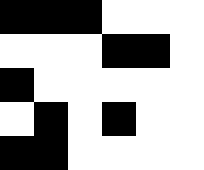[["black", "black", "black", "white", "white", "white"], ["white", "white", "white", "black", "black", "white"], ["black", "white", "white", "white", "white", "white"], ["white", "black", "white", "black", "white", "white"], ["black", "black", "white", "white", "white", "white"]]